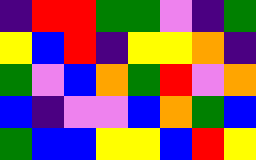[["indigo", "red", "red", "green", "green", "violet", "indigo", "green"], ["yellow", "blue", "red", "indigo", "yellow", "yellow", "orange", "indigo"], ["green", "violet", "blue", "orange", "green", "red", "violet", "orange"], ["blue", "indigo", "violet", "violet", "blue", "orange", "green", "blue"], ["green", "blue", "blue", "yellow", "yellow", "blue", "red", "yellow"]]